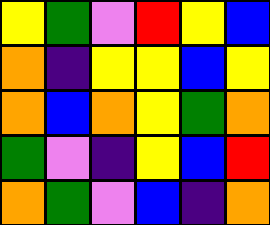[["yellow", "green", "violet", "red", "yellow", "blue"], ["orange", "indigo", "yellow", "yellow", "blue", "yellow"], ["orange", "blue", "orange", "yellow", "green", "orange"], ["green", "violet", "indigo", "yellow", "blue", "red"], ["orange", "green", "violet", "blue", "indigo", "orange"]]